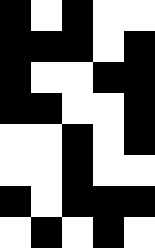[["black", "white", "black", "white", "white"], ["black", "black", "black", "white", "black"], ["black", "white", "white", "black", "black"], ["black", "black", "white", "white", "black"], ["white", "white", "black", "white", "black"], ["white", "white", "black", "white", "white"], ["black", "white", "black", "black", "black"], ["white", "black", "white", "black", "white"]]